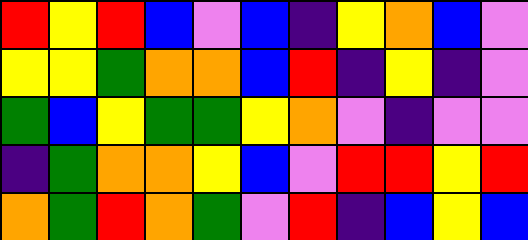[["red", "yellow", "red", "blue", "violet", "blue", "indigo", "yellow", "orange", "blue", "violet"], ["yellow", "yellow", "green", "orange", "orange", "blue", "red", "indigo", "yellow", "indigo", "violet"], ["green", "blue", "yellow", "green", "green", "yellow", "orange", "violet", "indigo", "violet", "violet"], ["indigo", "green", "orange", "orange", "yellow", "blue", "violet", "red", "red", "yellow", "red"], ["orange", "green", "red", "orange", "green", "violet", "red", "indigo", "blue", "yellow", "blue"]]